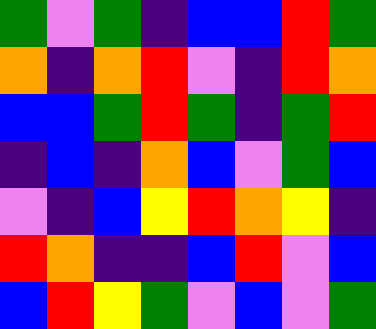[["green", "violet", "green", "indigo", "blue", "blue", "red", "green"], ["orange", "indigo", "orange", "red", "violet", "indigo", "red", "orange"], ["blue", "blue", "green", "red", "green", "indigo", "green", "red"], ["indigo", "blue", "indigo", "orange", "blue", "violet", "green", "blue"], ["violet", "indigo", "blue", "yellow", "red", "orange", "yellow", "indigo"], ["red", "orange", "indigo", "indigo", "blue", "red", "violet", "blue"], ["blue", "red", "yellow", "green", "violet", "blue", "violet", "green"]]